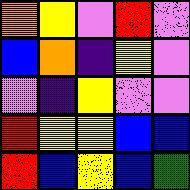[["orange", "yellow", "violet", "red", "violet"], ["blue", "orange", "indigo", "yellow", "violet"], ["violet", "indigo", "yellow", "violet", "violet"], ["red", "yellow", "yellow", "blue", "blue"], ["red", "blue", "yellow", "blue", "green"]]